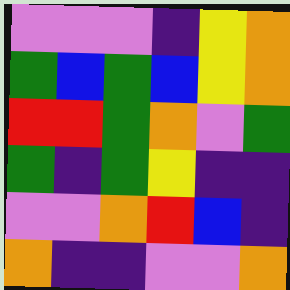[["violet", "violet", "violet", "indigo", "yellow", "orange"], ["green", "blue", "green", "blue", "yellow", "orange"], ["red", "red", "green", "orange", "violet", "green"], ["green", "indigo", "green", "yellow", "indigo", "indigo"], ["violet", "violet", "orange", "red", "blue", "indigo"], ["orange", "indigo", "indigo", "violet", "violet", "orange"]]